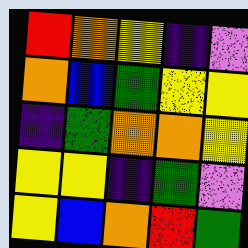[["red", "orange", "yellow", "indigo", "violet"], ["orange", "blue", "green", "yellow", "yellow"], ["indigo", "green", "orange", "orange", "yellow"], ["yellow", "yellow", "indigo", "green", "violet"], ["yellow", "blue", "orange", "red", "green"]]